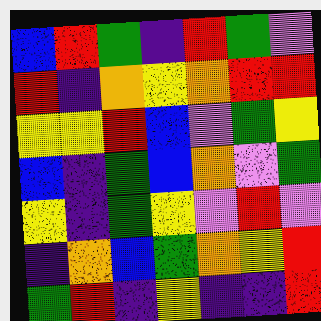[["blue", "red", "green", "indigo", "red", "green", "violet"], ["red", "indigo", "orange", "yellow", "orange", "red", "red"], ["yellow", "yellow", "red", "blue", "violet", "green", "yellow"], ["blue", "indigo", "green", "blue", "orange", "violet", "green"], ["yellow", "indigo", "green", "yellow", "violet", "red", "violet"], ["indigo", "orange", "blue", "green", "orange", "yellow", "red"], ["green", "red", "indigo", "yellow", "indigo", "indigo", "red"]]